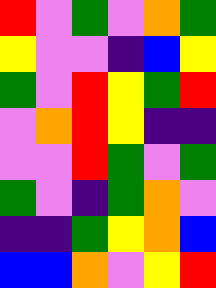[["red", "violet", "green", "violet", "orange", "green"], ["yellow", "violet", "violet", "indigo", "blue", "yellow"], ["green", "violet", "red", "yellow", "green", "red"], ["violet", "orange", "red", "yellow", "indigo", "indigo"], ["violet", "violet", "red", "green", "violet", "green"], ["green", "violet", "indigo", "green", "orange", "violet"], ["indigo", "indigo", "green", "yellow", "orange", "blue"], ["blue", "blue", "orange", "violet", "yellow", "red"]]